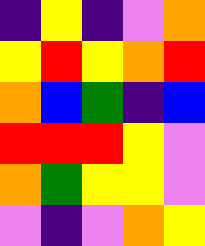[["indigo", "yellow", "indigo", "violet", "orange"], ["yellow", "red", "yellow", "orange", "red"], ["orange", "blue", "green", "indigo", "blue"], ["red", "red", "red", "yellow", "violet"], ["orange", "green", "yellow", "yellow", "violet"], ["violet", "indigo", "violet", "orange", "yellow"]]